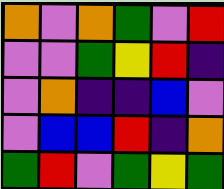[["orange", "violet", "orange", "green", "violet", "red"], ["violet", "violet", "green", "yellow", "red", "indigo"], ["violet", "orange", "indigo", "indigo", "blue", "violet"], ["violet", "blue", "blue", "red", "indigo", "orange"], ["green", "red", "violet", "green", "yellow", "green"]]